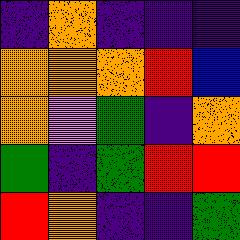[["indigo", "orange", "indigo", "indigo", "indigo"], ["orange", "orange", "orange", "red", "blue"], ["orange", "violet", "green", "indigo", "orange"], ["green", "indigo", "green", "red", "red"], ["red", "orange", "indigo", "indigo", "green"]]